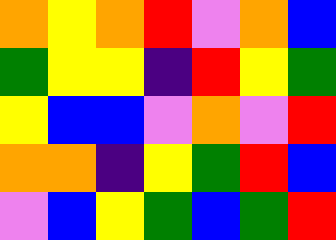[["orange", "yellow", "orange", "red", "violet", "orange", "blue"], ["green", "yellow", "yellow", "indigo", "red", "yellow", "green"], ["yellow", "blue", "blue", "violet", "orange", "violet", "red"], ["orange", "orange", "indigo", "yellow", "green", "red", "blue"], ["violet", "blue", "yellow", "green", "blue", "green", "red"]]